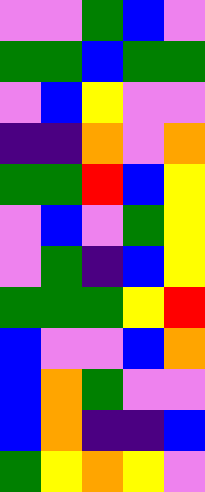[["violet", "violet", "green", "blue", "violet"], ["green", "green", "blue", "green", "green"], ["violet", "blue", "yellow", "violet", "violet"], ["indigo", "indigo", "orange", "violet", "orange"], ["green", "green", "red", "blue", "yellow"], ["violet", "blue", "violet", "green", "yellow"], ["violet", "green", "indigo", "blue", "yellow"], ["green", "green", "green", "yellow", "red"], ["blue", "violet", "violet", "blue", "orange"], ["blue", "orange", "green", "violet", "violet"], ["blue", "orange", "indigo", "indigo", "blue"], ["green", "yellow", "orange", "yellow", "violet"]]